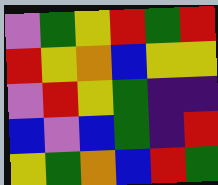[["violet", "green", "yellow", "red", "green", "red"], ["red", "yellow", "orange", "blue", "yellow", "yellow"], ["violet", "red", "yellow", "green", "indigo", "indigo"], ["blue", "violet", "blue", "green", "indigo", "red"], ["yellow", "green", "orange", "blue", "red", "green"]]